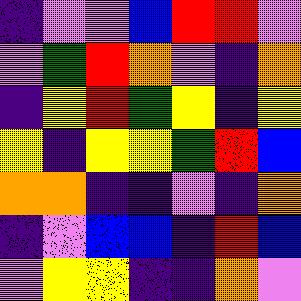[["indigo", "violet", "violet", "blue", "red", "red", "violet"], ["violet", "green", "red", "orange", "violet", "indigo", "orange"], ["indigo", "yellow", "red", "green", "yellow", "indigo", "yellow"], ["yellow", "indigo", "yellow", "yellow", "green", "red", "blue"], ["orange", "orange", "indigo", "indigo", "violet", "indigo", "orange"], ["indigo", "violet", "blue", "blue", "indigo", "red", "blue"], ["violet", "yellow", "yellow", "indigo", "indigo", "orange", "violet"]]